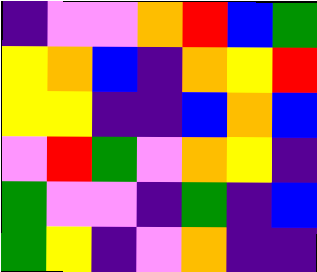[["indigo", "violet", "violet", "orange", "red", "blue", "green"], ["yellow", "orange", "blue", "indigo", "orange", "yellow", "red"], ["yellow", "yellow", "indigo", "indigo", "blue", "orange", "blue"], ["violet", "red", "green", "violet", "orange", "yellow", "indigo"], ["green", "violet", "violet", "indigo", "green", "indigo", "blue"], ["green", "yellow", "indigo", "violet", "orange", "indigo", "indigo"]]